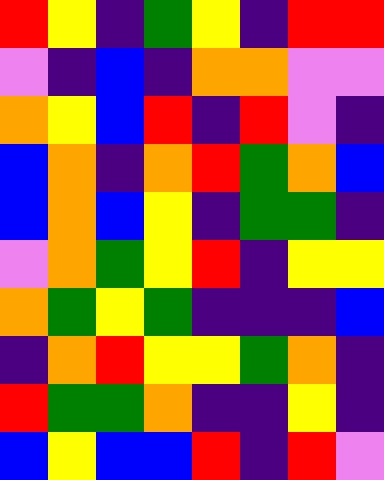[["red", "yellow", "indigo", "green", "yellow", "indigo", "red", "red"], ["violet", "indigo", "blue", "indigo", "orange", "orange", "violet", "violet"], ["orange", "yellow", "blue", "red", "indigo", "red", "violet", "indigo"], ["blue", "orange", "indigo", "orange", "red", "green", "orange", "blue"], ["blue", "orange", "blue", "yellow", "indigo", "green", "green", "indigo"], ["violet", "orange", "green", "yellow", "red", "indigo", "yellow", "yellow"], ["orange", "green", "yellow", "green", "indigo", "indigo", "indigo", "blue"], ["indigo", "orange", "red", "yellow", "yellow", "green", "orange", "indigo"], ["red", "green", "green", "orange", "indigo", "indigo", "yellow", "indigo"], ["blue", "yellow", "blue", "blue", "red", "indigo", "red", "violet"]]